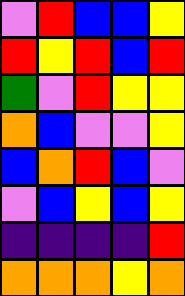[["violet", "red", "blue", "blue", "yellow"], ["red", "yellow", "red", "blue", "red"], ["green", "violet", "red", "yellow", "yellow"], ["orange", "blue", "violet", "violet", "yellow"], ["blue", "orange", "red", "blue", "violet"], ["violet", "blue", "yellow", "blue", "yellow"], ["indigo", "indigo", "indigo", "indigo", "red"], ["orange", "orange", "orange", "yellow", "orange"]]